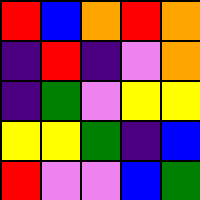[["red", "blue", "orange", "red", "orange"], ["indigo", "red", "indigo", "violet", "orange"], ["indigo", "green", "violet", "yellow", "yellow"], ["yellow", "yellow", "green", "indigo", "blue"], ["red", "violet", "violet", "blue", "green"]]